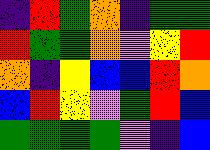[["indigo", "red", "green", "orange", "indigo", "green", "green"], ["red", "green", "green", "orange", "violet", "yellow", "red"], ["orange", "indigo", "yellow", "blue", "blue", "red", "orange"], ["blue", "red", "yellow", "violet", "green", "red", "blue"], ["green", "green", "green", "green", "violet", "indigo", "blue"]]